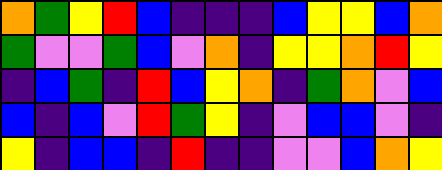[["orange", "green", "yellow", "red", "blue", "indigo", "indigo", "indigo", "blue", "yellow", "yellow", "blue", "orange"], ["green", "violet", "violet", "green", "blue", "violet", "orange", "indigo", "yellow", "yellow", "orange", "red", "yellow"], ["indigo", "blue", "green", "indigo", "red", "blue", "yellow", "orange", "indigo", "green", "orange", "violet", "blue"], ["blue", "indigo", "blue", "violet", "red", "green", "yellow", "indigo", "violet", "blue", "blue", "violet", "indigo"], ["yellow", "indigo", "blue", "blue", "indigo", "red", "indigo", "indigo", "violet", "violet", "blue", "orange", "yellow"]]